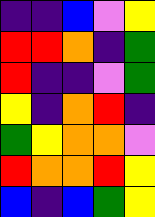[["indigo", "indigo", "blue", "violet", "yellow"], ["red", "red", "orange", "indigo", "green"], ["red", "indigo", "indigo", "violet", "green"], ["yellow", "indigo", "orange", "red", "indigo"], ["green", "yellow", "orange", "orange", "violet"], ["red", "orange", "orange", "red", "yellow"], ["blue", "indigo", "blue", "green", "yellow"]]